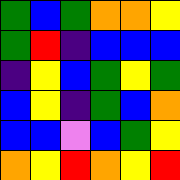[["green", "blue", "green", "orange", "orange", "yellow"], ["green", "red", "indigo", "blue", "blue", "blue"], ["indigo", "yellow", "blue", "green", "yellow", "green"], ["blue", "yellow", "indigo", "green", "blue", "orange"], ["blue", "blue", "violet", "blue", "green", "yellow"], ["orange", "yellow", "red", "orange", "yellow", "red"]]